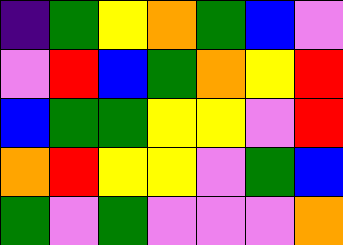[["indigo", "green", "yellow", "orange", "green", "blue", "violet"], ["violet", "red", "blue", "green", "orange", "yellow", "red"], ["blue", "green", "green", "yellow", "yellow", "violet", "red"], ["orange", "red", "yellow", "yellow", "violet", "green", "blue"], ["green", "violet", "green", "violet", "violet", "violet", "orange"]]